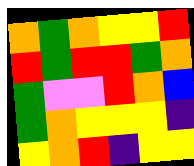[["orange", "green", "orange", "yellow", "yellow", "red"], ["red", "green", "red", "red", "green", "orange"], ["green", "violet", "violet", "red", "orange", "blue"], ["green", "orange", "yellow", "yellow", "yellow", "indigo"], ["yellow", "orange", "red", "indigo", "yellow", "yellow"]]